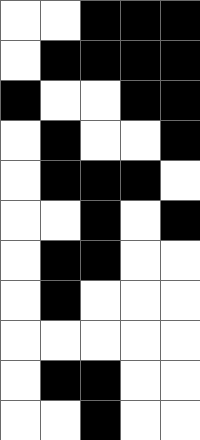[["white", "white", "black", "black", "black"], ["white", "black", "black", "black", "black"], ["black", "white", "white", "black", "black"], ["white", "black", "white", "white", "black"], ["white", "black", "black", "black", "white"], ["white", "white", "black", "white", "black"], ["white", "black", "black", "white", "white"], ["white", "black", "white", "white", "white"], ["white", "white", "white", "white", "white"], ["white", "black", "black", "white", "white"], ["white", "white", "black", "white", "white"]]